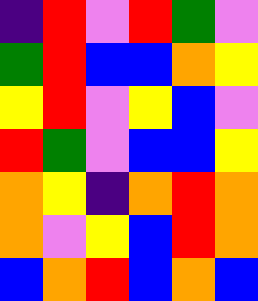[["indigo", "red", "violet", "red", "green", "violet"], ["green", "red", "blue", "blue", "orange", "yellow"], ["yellow", "red", "violet", "yellow", "blue", "violet"], ["red", "green", "violet", "blue", "blue", "yellow"], ["orange", "yellow", "indigo", "orange", "red", "orange"], ["orange", "violet", "yellow", "blue", "red", "orange"], ["blue", "orange", "red", "blue", "orange", "blue"]]